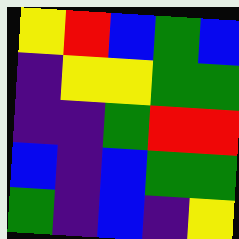[["yellow", "red", "blue", "green", "blue"], ["indigo", "yellow", "yellow", "green", "green"], ["indigo", "indigo", "green", "red", "red"], ["blue", "indigo", "blue", "green", "green"], ["green", "indigo", "blue", "indigo", "yellow"]]